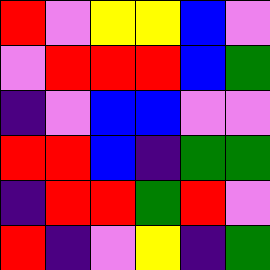[["red", "violet", "yellow", "yellow", "blue", "violet"], ["violet", "red", "red", "red", "blue", "green"], ["indigo", "violet", "blue", "blue", "violet", "violet"], ["red", "red", "blue", "indigo", "green", "green"], ["indigo", "red", "red", "green", "red", "violet"], ["red", "indigo", "violet", "yellow", "indigo", "green"]]